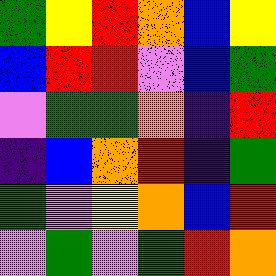[["green", "yellow", "red", "orange", "blue", "yellow"], ["blue", "red", "red", "violet", "blue", "green"], ["violet", "green", "green", "orange", "indigo", "red"], ["indigo", "blue", "orange", "red", "indigo", "green"], ["green", "violet", "yellow", "orange", "blue", "red"], ["violet", "green", "violet", "green", "red", "orange"]]